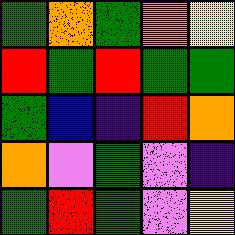[["green", "orange", "green", "orange", "yellow"], ["red", "green", "red", "green", "green"], ["green", "blue", "indigo", "red", "orange"], ["orange", "violet", "green", "violet", "indigo"], ["green", "red", "green", "violet", "yellow"]]